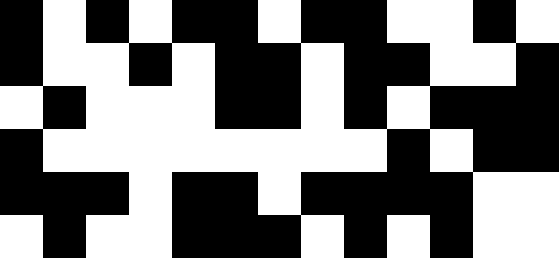[["black", "white", "black", "white", "black", "black", "white", "black", "black", "white", "white", "black", "white"], ["black", "white", "white", "black", "white", "black", "black", "white", "black", "black", "white", "white", "black"], ["white", "black", "white", "white", "white", "black", "black", "white", "black", "white", "black", "black", "black"], ["black", "white", "white", "white", "white", "white", "white", "white", "white", "black", "white", "black", "black"], ["black", "black", "black", "white", "black", "black", "white", "black", "black", "black", "black", "white", "white"], ["white", "black", "white", "white", "black", "black", "black", "white", "black", "white", "black", "white", "white"]]